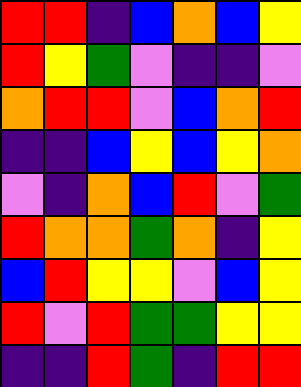[["red", "red", "indigo", "blue", "orange", "blue", "yellow"], ["red", "yellow", "green", "violet", "indigo", "indigo", "violet"], ["orange", "red", "red", "violet", "blue", "orange", "red"], ["indigo", "indigo", "blue", "yellow", "blue", "yellow", "orange"], ["violet", "indigo", "orange", "blue", "red", "violet", "green"], ["red", "orange", "orange", "green", "orange", "indigo", "yellow"], ["blue", "red", "yellow", "yellow", "violet", "blue", "yellow"], ["red", "violet", "red", "green", "green", "yellow", "yellow"], ["indigo", "indigo", "red", "green", "indigo", "red", "red"]]